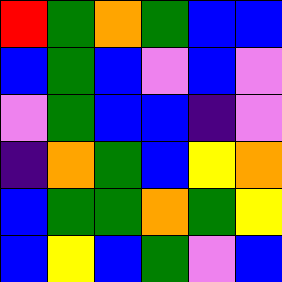[["red", "green", "orange", "green", "blue", "blue"], ["blue", "green", "blue", "violet", "blue", "violet"], ["violet", "green", "blue", "blue", "indigo", "violet"], ["indigo", "orange", "green", "blue", "yellow", "orange"], ["blue", "green", "green", "orange", "green", "yellow"], ["blue", "yellow", "blue", "green", "violet", "blue"]]